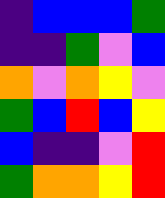[["indigo", "blue", "blue", "blue", "green"], ["indigo", "indigo", "green", "violet", "blue"], ["orange", "violet", "orange", "yellow", "violet"], ["green", "blue", "red", "blue", "yellow"], ["blue", "indigo", "indigo", "violet", "red"], ["green", "orange", "orange", "yellow", "red"]]